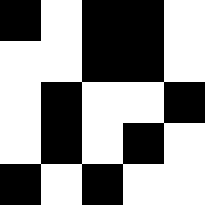[["black", "white", "black", "black", "white"], ["white", "white", "black", "black", "white"], ["white", "black", "white", "white", "black"], ["white", "black", "white", "black", "white"], ["black", "white", "black", "white", "white"]]